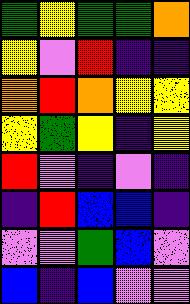[["green", "yellow", "green", "green", "orange"], ["yellow", "violet", "red", "indigo", "indigo"], ["orange", "red", "orange", "yellow", "yellow"], ["yellow", "green", "yellow", "indigo", "yellow"], ["red", "violet", "indigo", "violet", "indigo"], ["indigo", "red", "blue", "blue", "indigo"], ["violet", "violet", "green", "blue", "violet"], ["blue", "indigo", "blue", "violet", "violet"]]